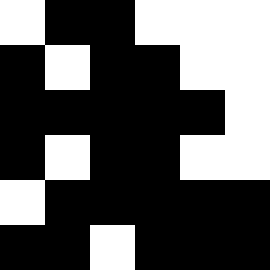[["white", "black", "black", "white", "white", "white"], ["black", "white", "black", "black", "white", "white"], ["black", "black", "black", "black", "black", "white"], ["black", "white", "black", "black", "white", "white"], ["white", "black", "black", "black", "black", "black"], ["black", "black", "white", "black", "black", "black"]]